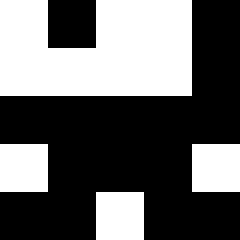[["white", "black", "white", "white", "black"], ["white", "white", "white", "white", "black"], ["black", "black", "black", "black", "black"], ["white", "black", "black", "black", "white"], ["black", "black", "white", "black", "black"]]